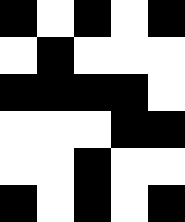[["black", "white", "black", "white", "black"], ["white", "black", "white", "white", "white"], ["black", "black", "black", "black", "white"], ["white", "white", "white", "black", "black"], ["white", "white", "black", "white", "white"], ["black", "white", "black", "white", "black"]]